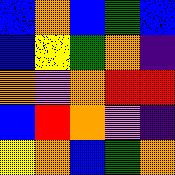[["blue", "orange", "blue", "green", "blue"], ["blue", "yellow", "green", "orange", "indigo"], ["orange", "violet", "orange", "red", "red"], ["blue", "red", "orange", "violet", "indigo"], ["yellow", "orange", "blue", "green", "orange"]]